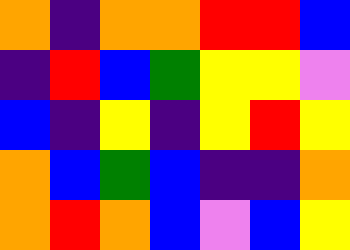[["orange", "indigo", "orange", "orange", "red", "red", "blue"], ["indigo", "red", "blue", "green", "yellow", "yellow", "violet"], ["blue", "indigo", "yellow", "indigo", "yellow", "red", "yellow"], ["orange", "blue", "green", "blue", "indigo", "indigo", "orange"], ["orange", "red", "orange", "blue", "violet", "blue", "yellow"]]